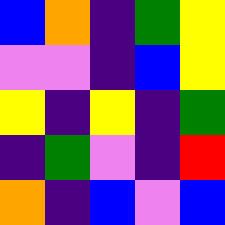[["blue", "orange", "indigo", "green", "yellow"], ["violet", "violet", "indigo", "blue", "yellow"], ["yellow", "indigo", "yellow", "indigo", "green"], ["indigo", "green", "violet", "indigo", "red"], ["orange", "indigo", "blue", "violet", "blue"]]